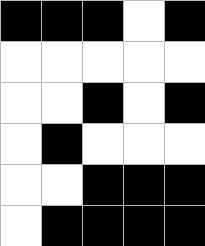[["black", "black", "black", "white", "black"], ["white", "white", "white", "white", "white"], ["white", "white", "black", "white", "black"], ["white", "black", "white", "white", "white"], ["white", "white", "black", "black", "black"], ["white", "black", "black", "black", "black"]]